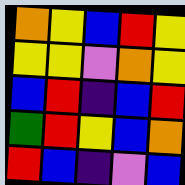[["orange", "yellow", "blue", "red", "yellow"], ["yellow", "yellow", "violet", "orange", "yellow"], ["blue", "red", "indigo", "blue", "red"], ["green", "red", "yellow", "blue", "orange"], ["red", "blue", "indigo", "violet", "blue"]]